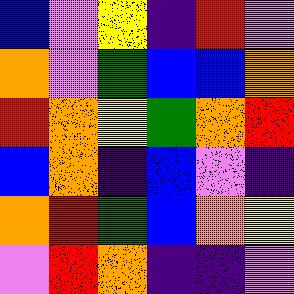[["blue", "violet", "yellow", "indigo", "red", "violet"], ["orange", "violet", "green", "blue", "blue", "orange"], ["red", "orange", "yellow", "green", "orange", "red"], ["blue", "orange", "indigo", "blue", "violet", "indigo"], ["orange", "red", "green", "blue", "orange", "yellow"], ["violet", "red", "orange", "indigo", "indigo", "violet"]]